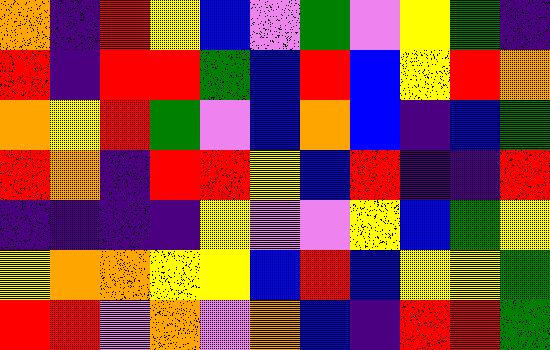[["orange", "indigo", "red", "yellow", "blue", "violet", "green", "violet", "yellow", "green", "indigo"], ["red", "indigo", "red", "red", "green", "blue", "red", "blue", "yellow", "red", "orange"], ["orange", "yellow", "red", "green", "violet", "blue", "orange", "blue", "indigo", "blue", "green"], ["red", "orange", "indigo", "red", "red", "yellow", "blue", "red", "indigo", "indigo", "red"], ["indigo", "indigo", "indigo", "indigo", "yellow", "violet", "violet", "yellow", "blue", "green", "yellow"], ["yellow", "orange", "orange", "yellow", "yellow", "blue", "red", "blue", "yellow", "yellow", "green"], ["red", "red", "violet", "orange", "violet", "orange", "blue", "indigo", "red", "red", "green"]]